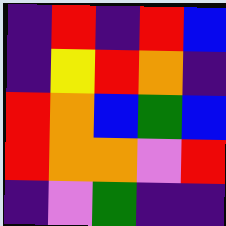[["indigo", "red", "indigo", "red", "blue"], ["indigo", "yellow", "red", "orange", "indigo"], ["red", "orange", "blue", "green", "blue"], ["red", "orange", "orange", "violet", "red"], ["indigo", "violet", "green", "indigo", "indigo"]]